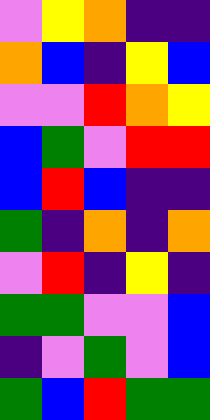[["violet", "yellow", "orange", "indigo", "indigo"], ["orange", "blue", "indigo", "yellow", "blue"], ["violet", "violet", "red", "orange", "yellow"], ["blue", "green", "violet", "red", "red"], ["blue", "red", "blue", "indigo", "indigo"], ["green", "indigo", "orange", "indigo", "orange"], ["violet", "red", "indigo", "yellow", "indigo"], ["green", "green", "violet", "violet", "blue"], ["indigo", "violet", "green", "violet", "blue"], ["green", "blue", "red", "green", "green"]]